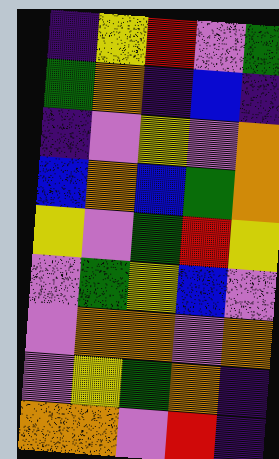[["indigo", "yellow", "red", "violet", "green"], ["green", "orange", "indigo", "blue", "indigo"], ["indigo", "violet", "yellow", "violet", "orange"], ["blue", "orange", "blue", "green", "orange"], ["yellow", "violet", "green", "red", "yellow"], ["violet", "green", "yellow", "blue", "violet"], ["violet", "orange", "orange", "violet", "orange"], ["violet", "yellow", "green", "orange", "indigo"], ["orange", "orange", "violet", "red", "indigo"]]